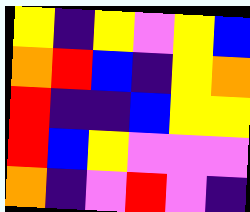[["yellow", "indigo", "yellow", "violet", "yellow", "blue"], ["orange", "red", "blue", "indigo", "yellow", "orange"], ["red", "indigo", "indigo", "blue", "yellow", "yellow"], ["red", "blue", "yellow", "violet", "violet", "violet"], ["orange", "indigo", "violet", "red", "violet", "indigo"]]